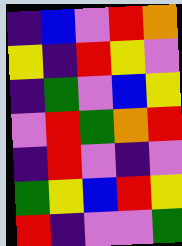[["indigo", "blue", "violet", "red", "orange"], ["yellow", "indigo", "red", "yellow", "violet"], ["indigo", "green", "violet", "blue", "yellow"], ["violet", "red", "green", "orange", "red"], ["indigo", "red", "violet", "indigo", "violet"], ["green", "yellow", "blue", "red", "yellow"], ["red", "indigo", "violet", "violet", "green"]]